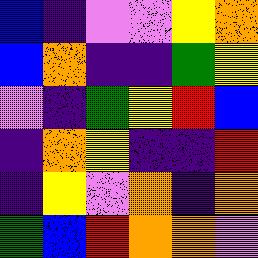[["blue", "indigo", "violet", "violet", "yellow", "orange"], ["blue", "orange", "indigo", "indigo", "green", "yellow"], ["violet", "indigo", "green", "yellow", "red", "blue"], ["indigo", "orange", "yellow", "indigo", "indigo", "red"], ["indigo", "yellow", "violet", "orange", "indigo", "orange"], ["green", "blue", "red", "orange", "orange", "violet"]]